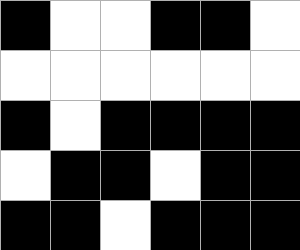[["black", "white", "white", "black", "black", "white"], ["white", "white", "white", "white", "white", "white"], ["black", "white", "black", "black", "black", "black"], ["white", "black", "black", "white", "black", "black"], ["black", "black", "white", "black", "black", "black"]]